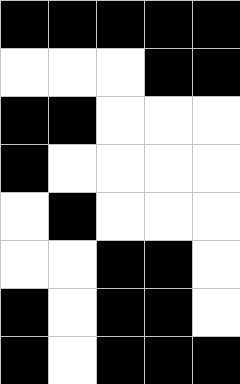[["black", "black", "black", "black", "black"], ["white", "white", "white", "black", "black"], ["black", "black", "white", "white", "white"], ["black", "white", "white", "white", "white"], ["white", "black", "white", "white", "white"], ["white", "white", "black", "black", "white"], ["black", "white", "black", "black", "white"], ["black", "white", "black", "black", "black"]]